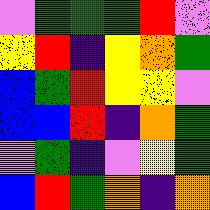[["violet", "green", "green", "green", "red", "violet"], ["yellow", "red", "indigo", "yellow", "orange", "green"], ["blue", "green", "red", "yellow", "yellow", "violet"], ["blue", "blue", "red", "indigo", "orange", "green"], ["violet", "green", "indigo", "violet", "yellow", "green"], ["blue", "red", "green", "orange", "indigo", "orange"]]